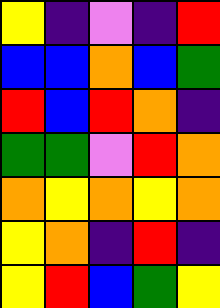[["yellow", "indigo", "violet", "indigo", "red"], ["blue", "blue", "orange", "blue", "green"], ["red", "blue", "red", "orange", "indigo"], ["green", "green", "violet", "red", "orange"], ["orange", "yellow", "orange", "yellow", "orange"], ["yellow", "orange", "indigo", "red", "indigo"], ["yellow", "red", "blue", "green", "yellow"]]